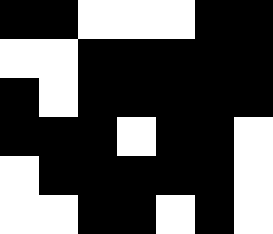[["black", "black", "white", "white", "white", "black", "black"], ["white", "white", "black", "black", "black", "black", "black"], ["black", "white", "black", "black", "black", "black", "black"], ["black", "black", "black", "white", "black", "black", "white"], ["white", "black", "black", "black", "black", "black", "white"], ["white", "white", "black", "black", "white", "black", "white"]]